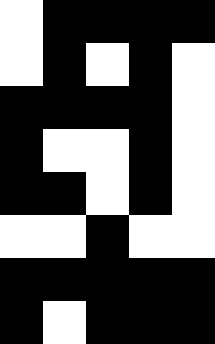[["white", "black", "black", "black", "black"], ["white", "black", "white", "black", "white"], ["black", "black", "black", "black", "white"], ["black", "white", "white", "black", "white"], ["black", "black", "white", "black", "white"], ["white", "white", "black", "white", "white"], ["black", "black", "black", "black", "black"], ["black", "white", "black", "black", "black"]]